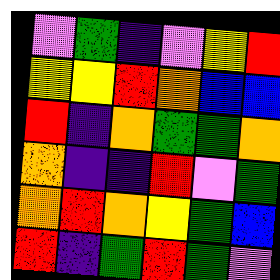[["violet", "green", "indigo", "violet", "yellow", "red"], ["yellow", "yellow", "red", "orange", "blue", "blue"], ["red", "indigo", "orange", "green", "green", "orange"], ["orange", "indigo", "indigo", "red", "violet", "green"], ["orange", "red", "orange", "yellow", "green", "blue"], ["red", "indigo", "green", "red", "green", "violet"]]